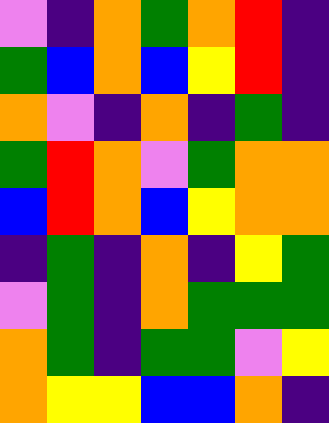[["violet", "indigo", "orange", "green", "orange", "red", "indigo"], ["green", "blue", "orange", "blue", "yellow", "red", "indigo"], ["orange", "violet", "indigo", "orange", "indigo", "green", "indigo"], ["green", "red", "orange", "violet", "green", "orange", "orange"], ["blue", "red", "orange", "blue", "yellow", "orange", "orange"], ["indigo", "green", "indigo", "orange", "indigo", "yellow", "green"], ["violet", "green", "indigo", "orange", "green", "green", "green"], ["orange", "green", "indigo", "green", "green", "violet", "yellow"], ["orange", "yellow", "yellow", "blue", "blue", "orange", "indigo"]]